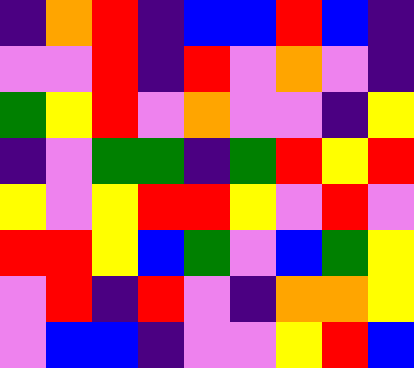[["indigo", "orange", "red", "indigo", "blue", "blue", "red", "blue", "indigo"], ["violet", "violet", "red", "indigo", "red", "violet", "orange", "violet", "indigo"], ["green", "yellow", "red", "violet", "orange", "violet", "violet", "indigo", "yellow"], ["indigo", "violet", "green", "green", "indigo", "green", "red", "yellow", "red"], ["yellow", "violet", "yellow", "red", "red", "yellow", "violet", "red", "violet"], ["red", "red", "yellow", "blue", "green", "violet", "blue", "green", "yellow"], ["violet", "red", "indigo", "red", "violet", "indigo", "orange", "orange", "yellow"], ["violet", "blue", "blue", "indigo", "violet", "violet", "yellow", "red", "blue"]]